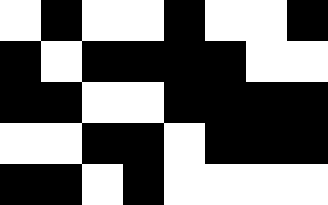[["white", "black", "white", "white", "black", "white", "white", "black"], ["black", "white", "black", "black", "black", "black", "white", "white"], ["black", "black", "white", "white", "black", "black", "black", "black"], ["white", "white", "black", "black", "white", "black", "black", "black"], ["black", "black", "white", "black", "white", "white", "white", "white"]]